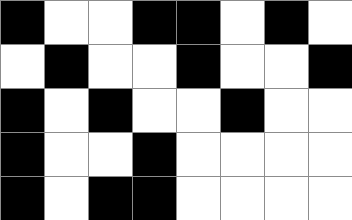[["black", "white", "white", "black", "black", "white", "black", "white"], ["white", "black", "white", "white", "black", "white", "white", "black"], ["black", "white", "black", "white", "white", "black", "white", "white"], ["black", "white", "white", "black", "white", "white", "white", "white"], ["black", "white", "black", "black", "white", "white", "white", "white"]]